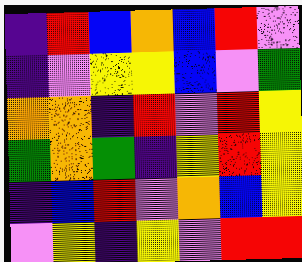[["indigo", "red", "blue", "orange", "blue", "red", "violet"], ["indigo", "violet", "yellow", "yellow", "blue", "violet", "green"], ["orange", "orange", "indigo", "red", "violet", "red", "yellow"], ["green", "orange", "green", "indigo", "yellow", "red", "yellow"], ["indigo", "blue", "red", "violet", "orange", "blue", "yellow"], ["violet", "yellow", "indigo", "yellow", "violet", "red", "red"]]